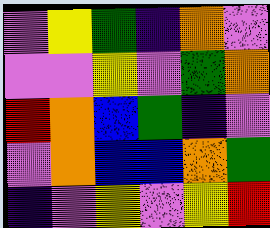[["violet", "yellow", "green", "indigo", "orange", "violet"], ["violet", "violet", "yellow", "violet", "green", "orange"], ["red", "orange", "blue", "green", "indigo", "violet"], ["violet", "orange", "blue", "blue", "orange", "green"], ["indigo", "violet", "yellow", "violet", "yellow", "red"]]